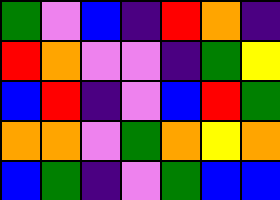[["green", "violet", "blue", "indigo", "red", "orange", "indigo"], ["red", "orange", "violet", "violet", "indigo", "green", "yellow"], ["blue", "red", "indigo", "violet", "blue", "red", "green"], ["orange", "orange", "violet", "green", "orange", "yellow", "orange"], ["blue", "green", "indigo", "violet", "green", "blue", "blue"]]